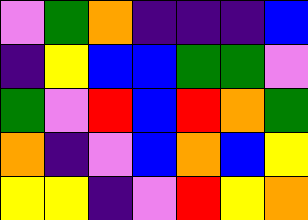[["violet", "green", "orange", "indigo", "indigo", "indigo", "blue"], ["indigo", "yellow", "blue", "blue", "green", "green", "violet"], ["green", "violet", "red", "blue", "red", "orange", "green"], ["orange", "indigo", "violet", "blue", "orange", "blue", "yellow"], ["yellow", "yellow", "indigo", "violet", "red", "yellow", "orange"]]